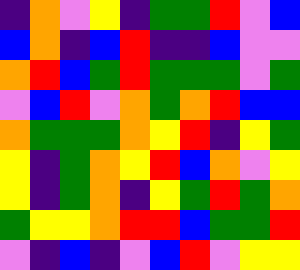[["indigo", "orange", "violet", "yellow", "indigo", "green", "green", "red", "violet", "blue"], ["blue", "orange", "indigo", "blue", "red", "indigo", "indigo", "blue", "violet", "violet"], ["orange", "red", "blue", "green", "red", "green", "green", "green", "violet", "green"], ["violet", "blue", "red", "violet", "orange", "green", "orange", "red", "blue", "blue"], ["orange", "green", "green", "green", "orange", "yellow", "red", "indigo", "yellow", "green"], ["yellow", "indigo", "green", "orange", "yellow", "red", "blue", "orange", "violet", "yellow"], ["yellow", "indigo", "green", "orange", "indigo", "yellow", "green", "red", "green", "orange"], ["green", "yellow", "yellow", "orange", "red", "red", "blue", "green", "green", "red"], ["violet", "indigo", "blue", "indigo", "violet", "blue", "red", "violet", "yellow", "yellow"]]